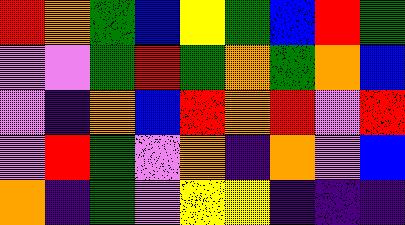[["red", "orange", "green", "blue", "yellow", "green", "blue", "red", "green"], ["violet", "violet", "green", "red", "green", "orange", "green", "orange", "blue"], ["violet", "indigo", "orange", "blue", "red", "orange", "red", "violet", "red"], ["violet", "red", "green", "violet", "orange", "indigo", "orange", "violet", "blue"], ["orange", "indigo", "green", "violet", "yellow", "yellow", "indigo", "indigo", "indigo"]]